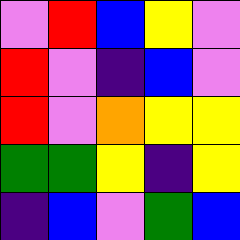[["violet", "red", "blue", "yellow", "violet"], ["red", "violet", "indigo", "blue", "violet"], ["red", "violet", "orange", "yellow", "yellow"], ["green", "green", "yellow", "indigo", "yellow"], ["indigo", "blue", "violet", "green", "blue"]]